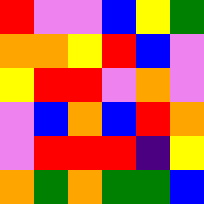[["red", "violet", "violet", "blue", "yellow", "green"], ["orange", "orange", "yellow", "red", "blue", "violet"], ["yellow", "red", "red", "violet", "orange", "violet"], ["violet", "blue", "orange", "blue", "red", "orange"], ["violet", "red", "red", "red", "indigo", "yellow"], ["orange", "green", "orange", "green", "green", "blue"]]